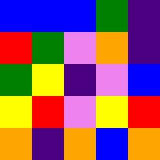[["blue", "blue", "blue", "green", "indigo"], ["red", "green", "violet", "orange", "indigo"], ["green", "yellow", "indigo", "violet", "blue"], ["yellow", "red", "violet", "yellow", "red"], ["orange", "indigo", "orange", "blue", "orange"]]